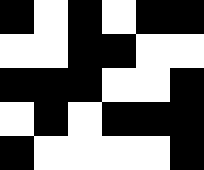[["black", "white", "black", "white", "black", "black"], ["white", "white", "black", "black", "white", "white"], ["black", "black", "black", "white", "white", "black"], ["white", "black", "white", "black", "black", "black"], ["black", "white", "white", "white", "white", "black"]]